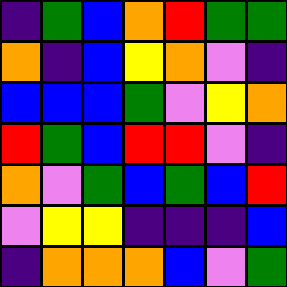[["indigo", "green", "blue", "orange", "red", "green", "green"], ["orange", "indigo", "blue", "yellow", "orange", "violet", "indigo"], ["blue", "blue", "blue", "green", "violet", "yellow", "orange"], ["red", "green", "blue", "red", "red", "violet", "indigo"], ["orange", "violet", "green", "blue", "green", "blue", "red"], ["violet", "yellow", "yellow", "indigo", "indigo", "indigo", "blue"], ["indigo", "orange", "orange", "orange", "blue", "violet", "green"]]